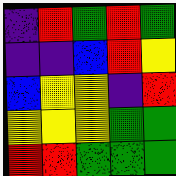[["indigo", "red", "green", "red", "green"], ["indigo", "indigo", "blue", "red", "yellow"], ["blue", "yellow", "yellow", "indigo", "red"], ["yellow", "yellow", "yellow", "green", "green"], ["red", "red", "green", "green", "green"]]